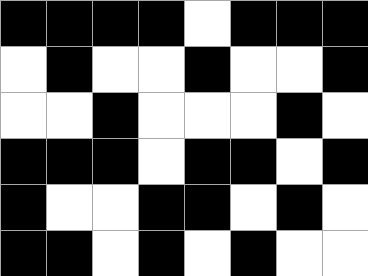[["black", "black", "black", "black", "white", "black", "black", "black"], ["white", "black", "white", "white", "black", "white", "white", "black"], ["white", "white", "black", "white", "white", "white", "black", "white"], ["black", "black", "black", "white", "black", "black", "white", "black"], ["black", "white", "white", "black", "black", "white", "black", "white"], ["black", "black", "white", "black", "white", "black", "white", "white"]]